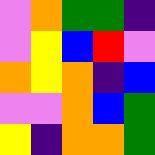[["violet", "orange", "green", "green", "indigo"], ["violet", "yellow", "blue", "red", "violet"], ["orange", "yellow", "orange", "indigo", "blue"], ["violet", "violet", "orange", "blue", "green"], ["yellow", "indigo", "orange", "orange", "green"]]